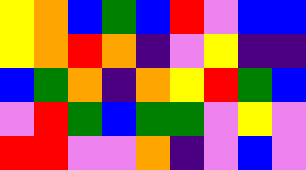[["yellow", "orange", "blue", "green", "blue", "red", "violet", "blue", "blue"], ["yellow", "orange", "red", "orange", "indigo", "violet", "yellow", "indigo", "indigo"], ["blue", "green", "orange", "indigo", "orange", "yellow", "red", "green", "blue"], ["violet", "red", "green", "blue", "green", "green", "violet", "yellow", "violet"], ["red", "red", "violet", "violet", "orange", "indigo", "violet", "blue", "violet"]]